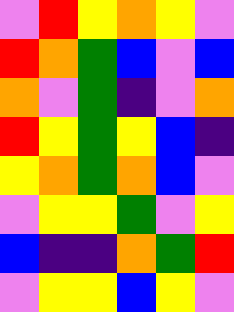[["violet", "red", "yellow", "orange", "yellow", "violet"], ["red", "orange", "green", "blue", "violet", "blue"], ["orange", "violet", "green", "indigo", "violet", "orange"], ["red", "yellow", "green", "yellow", "blue", "indigo"], ["yellow", "orange", "green", "orange", "blue", "violet"], ["violet", "yellow", "yellow", "green", "violet", "yellow"], ["blue", "indigo", "indigo", "orange", "green", "red"], ["violet", "yellow", "yellow", "blue", "yellow", "violet"]]